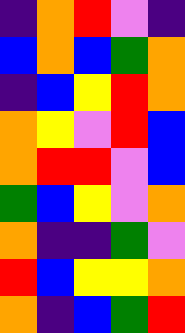[["indigo", "orange", "red", "violet", "indigo"], ["blue", "orange", "blue", "green", "orange"], ["indigo", "blue", "yellow", "red", "orange"], ["orange", "yellow", "violet", "red", "blue"], ["orange", "red", "red", "violet", "blue"], ["green", "blue", "yellow", "violet", "orange"], ["orange", "indigo", "indigo", "green", "violet"], ["red", "blue", "yellow", "yellow", "orange"], ["orange", "indigo", "blue", "green", "red"]]